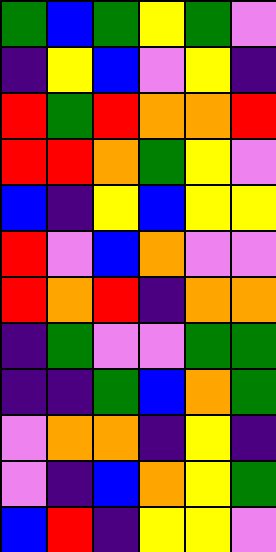[["green", "blue", "green", "yellow", "green", "violet"], ["indigo", "yellow", "blue", "violet", "yellow", "indigo"], ["red", "green", "red", "orange", "orange", "red"], ["red", "red", "orange", "green", "yellow", "violet"], ["blue", "indigo", "yellow", "blue", "yellow", "yellow"], ["red", "violet", "blue", "orange", "violet", "violet"], ["red", "orange", "red", "indigo", "orange", "orange"], ["indigo", "green", "violet", "violet", "green", "green"], ["indigo", "indigo", "green", "blue", "orange", "green"], ["violet", "orange", "orange", "indigo", "yellow", "indigo"], ["violet", "indigo", "blue", "orange", "yellow", "green"], ["blue", "red", "indigo", "yellow", "yellow", "violet"]]